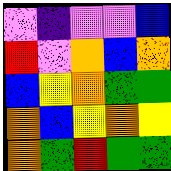[["violet", "indigo", "violet", "violet", "blue"], ["red", "violet", "orange", "blue", "orange"], ["blue", "yellow", "orange", "green", "green"], ["orange", "blue", "yellow", "orange", "yellow"], ["orange", "green", "red", "green", "green"]]